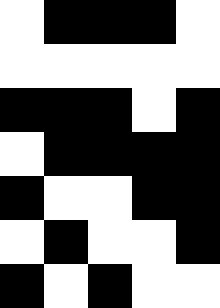[["white", "black", "black", "black", "white"], ["white", "white", "white", "white", "white"], ["black", "black", "black", "white", "black"], ["white", "black", "black", "black", "black"], ["black", "white", "white", "black", "black"], ["white", "black", "white", "white", "black"], ["black", "white", "black", "white", "white"]]